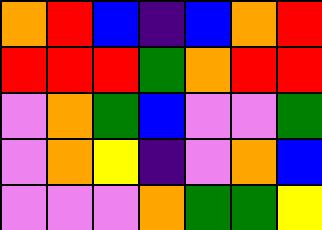[["orange", "red", "blue", "indigo", "blue", "orange", "red"], ["red", "red", "red", "green", "orange", "red", "red"], ["violet", "orange", "green", "blue", "violet", "violet", "green"], ["violet", "orange", "yellow", "indigo", "violet", "orange", "blue"], ["violet", "violet", "violet", "orange", "green", "green", "yellow"]]